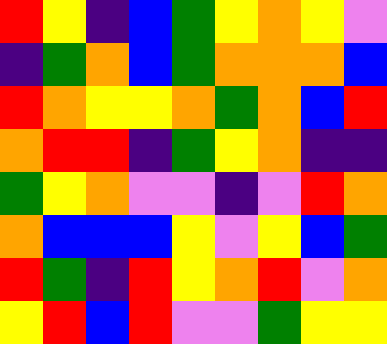[["red", "yellow", "indigo", "blue", "green", "yellow", "orange", "yellow", "violet"], ["indigo", "green", "orange", "blue", "green", "orange", "orange", "orange", "blue"], ["red", "orange", "yellow", "yellow", "orange", "green", "orange", "blue", "red"], ["orange", "red", "red", "indigo", "green", "yellow", "orange", "indigo", "indigo"], ["green", "yellow", "orange", "violet", "violet", "indigo", "violet", "red", "orange"], ["orange", "blue", "blue", "blue", "yellow", "violet", "yellow", "blue", "green"], ["red", "green", "indigo", "red", "yellow", "orange", "red", "violet", "orange"], ["yellow", "red", "blue", "red", "violet", "violet", "green", "yellow", "yellow"]]